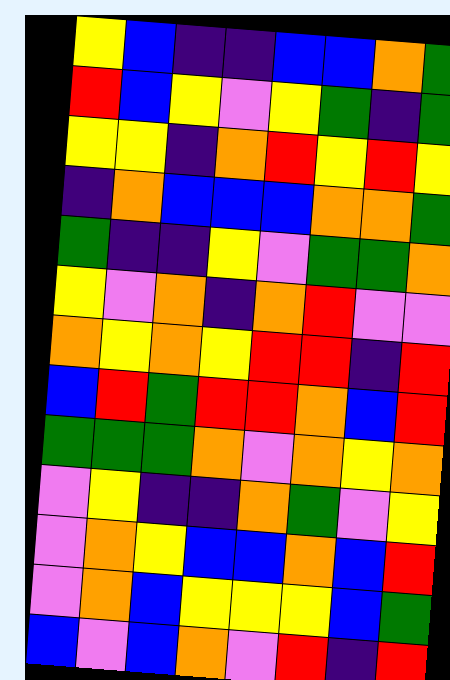[["yellow", "blue", "indigo", "indigo", "blue", "blue", "orange", "green"], ["red", "blue", "yellow", "violet", "yellow", "green", "indigo", "green"], ["yellow", "yellow", "indigo", "orange", "red", "yellow", "red", "yellow"], ["indigo", "orange", "blue", "blue", "blue", "orange", "orange", "green"], ["green", "indigo", "indigo", "yellow", "violet", "green", "green", "orange"], ["yellow", "violet", "orange", "indigo", "orange", "red", "violet", "violet"], ["orange", "yellow", "orange", "yellow", "red", "red", "indigo", "red"], ["blue", "red", "green", "red", "red", "orange", "blue", "red"], ["green", "green", "green", "orange", "violet", "orange", "yellow", "orange"], ["violet", "yellow", "indigo", "indigo", "orange", "green", "violet", "yellow"], ["violet", "orange", "yellow", "blue", "blue", "orange", "blue", "red"], ["violet", "orange", "blue", "yellow", "yellow", "yellow", "blue", "green"], ["blue", "violet", "blue", "orange", "violet", "red", "indigo", "red"]]